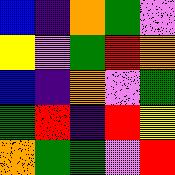[["blue", "indigo", "orange", "green", "violet"], ["yellow", "violet", "green", "red", "orange"], ["blue", "indigo", "orange", "violet", "green"], ["green", "red", "indigo", "red", "yellow"], ["orange", "green", "green", "violet", "red"]]